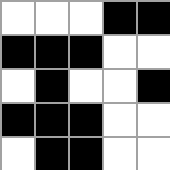[["white", "white", "white", "black", "black"], ["black", "black", "black", "white", "white"], ["white", "black", "white", "white", "black"], ["black", "black", "black", "white", "white"], ["white", "black", "black", "white", "white"]]